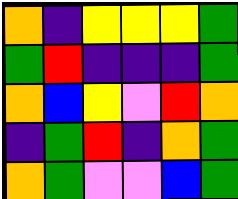[["orange", "indigo", "yellow", "yellow", "yellow", "green"], ["green", "red", "indigo", "indigo", "indigo", "green"], ["orange", "blue", "yellow", "violet", "red", "orange"], ["indigo", "green", "red", "indigo", "orange", "green"], ["orange", "green", "violet", "violet", "blue", "green"]]